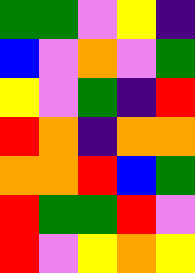[["green", "green", "violet", "yellow", "indigo"], ["blue", "violet", "orange", "violet", "green"], ["yellow", "violet", "green", "indigo", "red"], ["red", "orange", "indigo", "orange", "orange"], ["orange", "orange", "red", "blue", "green"], ["red", "green", "green", "red", "violet"], ["red", "violet", "yellow", "orange", "yellow"]]